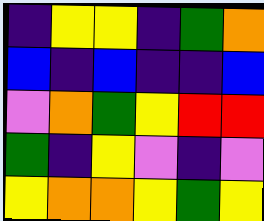[["indigo", "yellow", "yellow", "indigo", "green", "orange"], ["blue", "indigo", "blue", "indigo", "indigo", "blue"], ["violet", "orange", "green", "yellow", "red", "red"], ["green", "indigo", "yellow", "violet", "indigo", "violet"], ["yellow", "orange", "orange", "yellow", "green", "yellow"]]